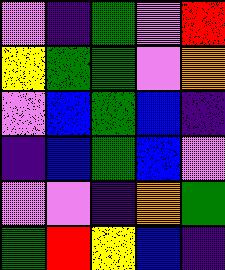[["violet", "indigo", "green", "violet", "red"], ["yellow", "green", "green", "violet", "orange"], ["violet", "blue", "green", "blue", "indigo"], ["indigo", "blue", "green", "blue", "violet"], ["violet", "violet", "indigo", "orange", "green"], ["green", "red", "yellow", "blue", "indigo"]]